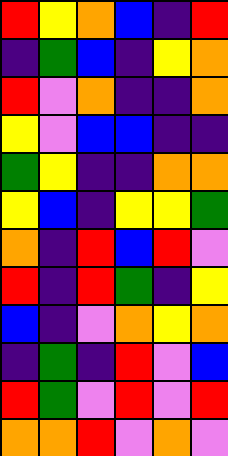[["red", "yellow", "orange", "blue", "indigo", "red"], ["indigo", "green", "blue", "indigo", "yellow", "orange"], ["red", "violet", "orange", "indigo", "indigo", "orange"], ["yellow", "violet", "blue", "blue", "indigo", "indigo"], ["green", "yellow", "indigo", "indigo", "orange", "orange"], ["yellow", "blue", "indigo", "yellow", "yellow", "green"], ["orange", "indigo", "red", "blue", "red", "violet"], ["red", "indigo", "red", "green", "indigo", "yellow"], ["blue", "indigo", "violet", "orange", "yellow", "orange"], ["indigo", "green", "indigo", "red", "violet", "blue"], ["red", "green", "violet", "red", "violet", "red"], ["orange", "orange", "red", "violet", "orange", "violet"]]